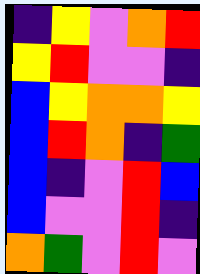[["indigo", "yellow", "violet", "orange", "red"], ["yellow", "red", "violet", "violet", "indigo"], ["blue", "yellow", "orange", "orange", "yellow"], ["blue", "red", "orange", "indigo", "green"], ["blue", "indigo", "violet", "red", "blue"], ["blue", "violet", "violet", "red", "indigo"], ["orange", "green", "violet", "red", "violet"]]